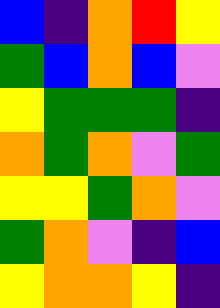[["blue", "indigo", "orange", "red", "yellow"], ["green", "blue", "orange", "blue", "violet"], ["yellow", "green", "green", "green", "indigo"], ["orange", "green", "orange", "violet", "green"], ["yellow", "yellow", "green", "orange", "violet"], ["green", "orange", "violet", "indigo", "blue"], ["yellow", "orange", "orange", "yellow", "indigo"]]